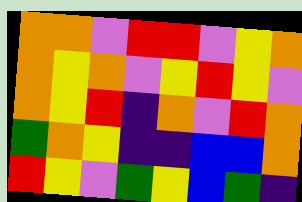[["orange", "orange", "violet", "red", "red", "violet", "yellow", "orange"], ["orange", "yellow", "orange", "violet", "yellow", "red", "yellow", "violet"], ["orange", "yellow", "red", "indigo", "orange", "violet", "red", "orange"], ["green", "orange", "yellow", "indigo", "indigo", "blue", "blue", "orange"], ["red", "yellow", "violet", "green", "yellow", "blue", "green", "indigo"]]